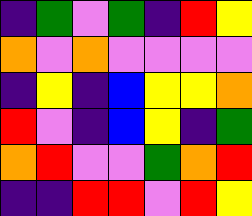[["indigo", "green", "violet", "green", "indigo", "red", "yellow"], ["orange", "violet", "orange", "violet", "violet", "violet", "violet"], ["indigo", "yellow", "indigo", "blue", "yellow", "yellow", "orange"], ["red", "violet", "indigo", "blue", "yellow", "indigo", "green"], ["orange", "red", "violet", "violet", "green", "orange", "red"], ["indigo", "indigo", "red", "red", "violet", "red", "yellow"]]